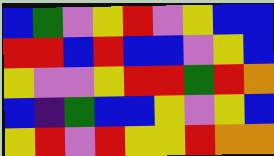[["blue", "green", "violet", "yellow", "red", "violet", "yellow", "blue", "blue"], ["red", "red", "blue", "red", "blue", "blue", "violet", "yellow", "blue"], ["yellow", "violet", "violet", "yellow", "red", "red", "green", "red", "orange"], ["blue", "indigo", "green", "blue", "blue", "yellow", "violet", "yellow", "blue"], ["yellow", "red", "violet", "red", "yellow", "yellow", "red", "orange", "orange"]]